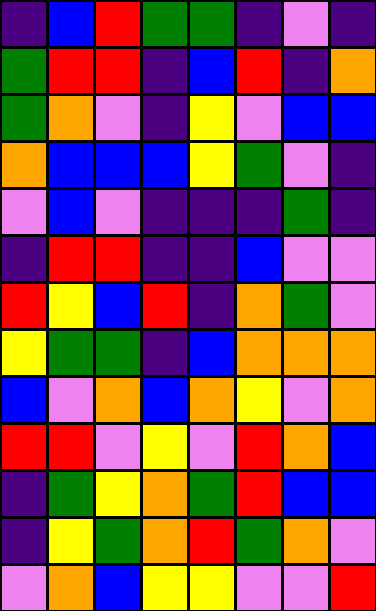[["indigo", "blue", "red", "green", "green", "indigo", "violet", "indigo"], ["green", "red", "red", "indigo", "blue", "red", "indigo", "orange"], ["green", "orange", "violet", "indigo", "yellow", "violet", "blue", "blue"], ["orange", "blue", "blue", "blue", "yellow", "green", "violet", "indigo"], ["violet", "blue", "violet", "indigo", "indigo", "indigo", "green", "indigo"], ["indigo", "red", "red", "indigo", "indigo", "blue", "violet", "violet"], ["red", "yellow", "blue", "red", "indigo", "orange", "green", "violet"], ["yellow", "green", "green", "indigo", "blue", "orange", "orange", "orange"], ["blue", "violet", "orange", "blue", "orange", "yellow", "violet", "orange"], ["red", "red", "violet", "yellow", "violet", "red", "orange", "blue"], ["indigo", "green", "yellow", "orange", "green", "red", "blue", "blue"], ["indigo", "yellow", "green", "orange", "red", "green", "orange", "violet"], ["violet", "orange", "blue", "yellow", "yellow", "violet", "violet", "red"]]